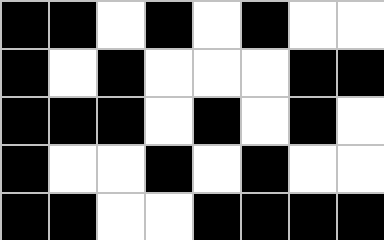[["black", "black", "white", "black", "white", "black", "white", "white"], ["black", "white", "black", "white", "white", "white", "black", "black"], ["black", "black", "black", "white", "black", "white", "black", "white"], ["black", "white", "white", "black", "white", "black", "white", "white"], ["black", "black", "white", "white", "black", "black", "black", "black"]]